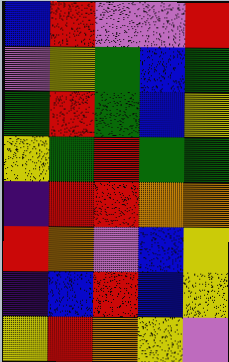[["blue", "red", "violet", "violet", "red"], ["violet", "yellow", "green", "blue", "green"], ["green", "red", "green", "blue", "yellow"], ["yellow", "green", "red", "green", "green"], ["indigo", "red", "red", "orange", "orange"], ["red", "orange", "violet", "blue", "yellow"], ["indigo", "blue", "red", "blue", "yellow"], ["yellow", "red", "orange", "yellow", "violet"]]